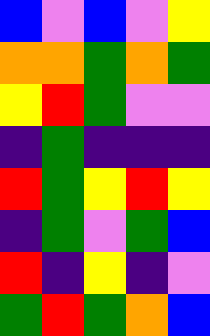[["blue", "violet", "blue", "violet", "yellow"], ["orange", "orange", "green", "orange", "green"], ["yellow", "red", "green", "violet", "violet"], ["indigo", "green", "indigo", "indigo", "indigo"], ["red", "green", "yellow", "red", "yellow"], ["indigo", "green", "violet", "green", "blue"], ["red", "indigo", "yellow", "indigo", "violet"], ["green", "red", "green", "orange", "blue"]]